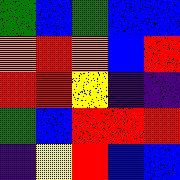[["green", "blue", "green", "blue", "blue"], ["orange", "red", "orange", "blue", "red"], ["red", "red", "yellow", "indigo", "indigo"], ["green", "blue", "red", "red", "red"], ["indigo", "yellow", "red", "blue", "blue"]]